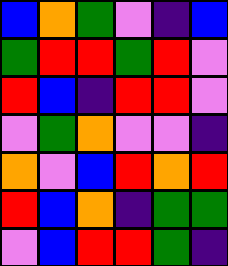[["blue", "orange", "green", "violet", "indigo", "blue"], ["green", "red", "red", "green", "red", "violet"], ["red", "blue", "indigo", "red", "red", "violet"], ["violet", "green", "orange", "violet", "violet", "indigo"], ["orange", "violet", "blue", "red", "orange", "red"], ["red", "blue", "orange", "indigo", "green", "green"], ["violet", "blue", "red", "red", "green", "indigo"]]